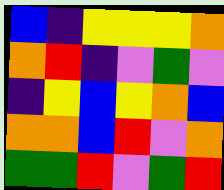[["blue", "indigo", "yellow", "yellow", "yellow", "orange"], ["orange", "red", "indigo", "violet", "green", "violet"], ["indigo", "yellow", "blue", "yellow", "orange", "blue"], ["orange", "orange", "blue", "red", "violet", "orange"], ["green", "green", "red", "violet", "green", "red"]]